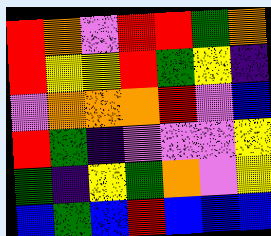[["red", "orange", "violet", "red", "red", "green", "orange"], ["red", "yellow", "yellow", "red", "green", "yellow", "indigo"], ["violet", "orange", "orange", "orange", "red", "violet", "blue"], ["red", "green", "indigo", "violet", "violet", "violet", "yellow"], ["green", "indigo", "yellow", "green", "orange", "violet", "yellow"], ["blue", "green", "blue", "red", "blue", "blue", "blue"]]